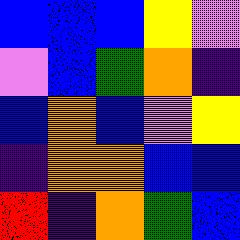[["blue", "blue", "blue", "yellow", "violet"], ["violet", "blue", "green", "orange", "indigo"], ["blue", "orange", "blue", "violet", "yellow"], ["indigo", "orange", "orange", "blue", "blue"], ["red", "indigo", "orange", "green", "blue"]]